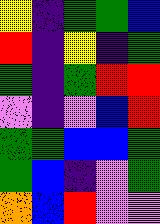[["yellow", "indigo", "green", "green", "blue"], ["red", "indigo", "yellow", "indigo", "green"], ["green", "indigo", "green", "red", "red"], ["violet", "indigo", "violet", "blue", "red"], ["green", "green", "blue", "blue", "green"], ["green", "blue", "indigo", "violet", "green"], ["orange", "blue", "red", "violet", "violet"]]